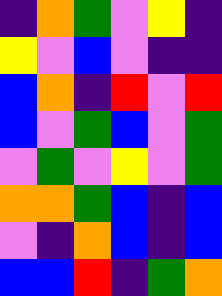[["indigo", "orange", "green", "violet", "yellow", "indigo"], ["yellow", "violet", "blue", "violet", "indigo", "indigo"], ["blue", "orange", "indigo", "red", "violet", "red"], ["blue", "violet", "green", "blue", "violet", "green"], ["violet", "green", "violet", "yellow", "violet", "green"], ["orange", "orange", "green", "blue", "indigo", "blue"], ["violet", "indigo", "orange", "blue", "indigo", "blue"], ["blue", "blue", "red", "indigo", "green", "orange"]]